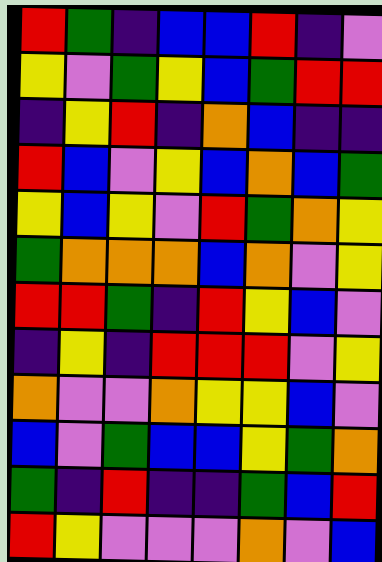[["red", "green", "indigo", "blue", "blue", "red", "indigo", "violet"], ["yellow", "violet", "green", "yellow", "blue", "green", "red", "red"], ["indigo", "yellow", "red", "indigo", "orange", "blue", "indigo", "indigo"], ["red", "blue", "violet", "yellow", "blue", "orange", "blue", "green"], ["yellow", "blue", "yellow", "violet", "red", "green", "orange", "yellow"], ["green", "orange", "orange", "orange", "blue", "orange", "violet", "yellow"], ["red", "red", "green", "indigo", "red", "yellow", "blue", "violet"], ["indigo", "yellow", "indigo", "red", "red", "red", "violet", "yellow"], ["orange", "violet", "violet", "orange", "yellow", "yellow", "blue", "violet"], ["blue", "violet", "green", "blue", "blue", "yellow", "green", "orange"], ["green", "indigo", "red", "indigo", "indigo", "green", "blue", "red"], ["red", "yellow", "violet", "violet", "violet", "orange", "violet", "blue"]]